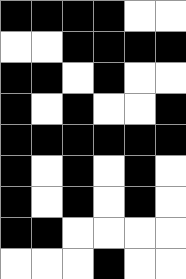[["black", "black", "black", "black", "white", "white"], ["white", "white", "black", "black", "black", "black"], ["black", "black", "white", "black", "white", "white"], ["black", "white", "black", "white", "white", "black"], ["black", "black", "black", "black", "black", "black"], ["black", "white", "black", "white", "black", "white"], ["black", "white", "black", "white", "black", "white"], ["black", "black", "white", "white", "white", "white"], ["white", "white", "white", "black", "white", "white"]]